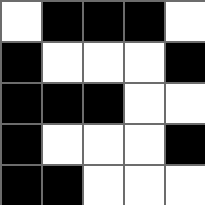[["white", "black", "black", "black", "white"], ["black", "white", "white", "white", "black"], ["black", "black", "black", "white", "white"], ["black", "white", "white", "white", "black"], ["black", "black", "white", "white", "white"]]